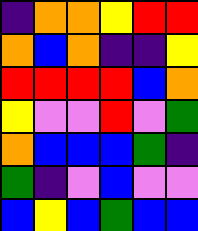[["indigo", "orange", "orange", "yellow", "red", "red"], ["orange", "blue", "orange", "indigo", "indigo", "yellow"], ["red", "red", "red", "red", "blue", "orange"], ["yellow", "violet", "violet", "red", "violet", "green"], ["orange", "blue", "blue", "blue", "green", "indigo"], ["green", "indigo", "violet", "blue", "violet", "violet"], ["blue", "yellow", "blue", "green", "blue", "blue"]]